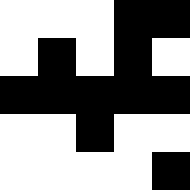[["white", "white", "white", "black", "black"], ["white", "black", "white", "black", "white"], ["black", "black", "black", "black", "black"], ["white", "white", "black", "white", "white"], ["white", "white", "white", "white", "black"]]